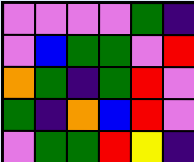[["violet", "violet", "violet", "violet", "green", "indigo"], ["violet", "blue", "green", "green", "violet", "red"], ["orange", "green", "indigo", "green", "red", "violet"], ["green", "indigo", "orange", "blue", "red", "violet"], ["violet", "green", "green", "red", "yellow", "indigo"]]